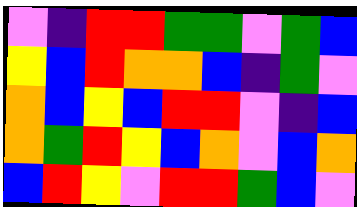[["violet", "indigo", "red", "red", "green", "green", "violet", "green", "blue"], ["yellow", "blue", "red", "orange", "orange", "blue", "indigo", "green", "violet"], ["orange", "blue", "yellow", "blue", "red", "red", "violet", "indigo", "blue"], ["orange", "green", "red", "yellow", "blue", "orange", "violet", "blue", "orange"], ["blue", "red", "yellow", "violet", "red", "red", "green", "blue", "violet"]]